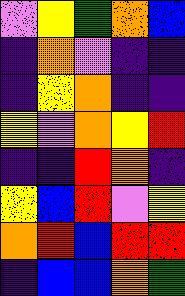[["violet", "yellow", "green", "orange", "blue"], ["indigo", "orange", "violet", "indigo", "indigo"], ["indigo", "yellow", "orange", "indigo", "indigo"], ["yellow", "violet", "orange", "yellow", "red"], ["indigo", "indigo", "red", "orange", "indigo"], ["yellow", "blue", "red", "violet", "yellow"], ["orange", "red", "blue", "red", "red"], ["indigo", "blue", "blue", "orange", "green"]]